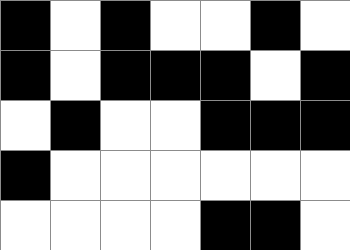[["black", "white", "black", "white", "white", "black", "white"], ["black", "white", "black", "black", "black", "white", "black"], ["white", "black", "white", "white", "black", "black", "black"], ["black", "white", "white", "white", "white", "white", "white"], ["white", "white", "white", "white", "black", "black", "white"]]